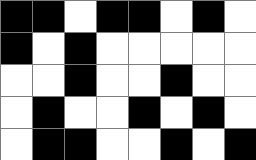[["black", "black", "white", "black", "black", "white", "black", "white"], ["black", "white", "black", "white", "white", "white", "white", "white"], ["white", "white", "black", "white", "white", "black", "white", "white"], ["white", "black", "white", "white", "black", "white", "black", "white"], ["white", "black", "black", "white", "white", "black", "white", "black"]]